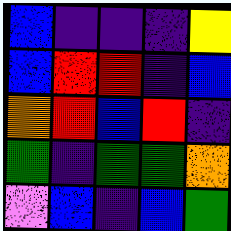[["blue", "indigo", "indigo", "indigo", "yellow"], ["blue", "red", "red", "indigo", "blue"], ["orange", "red", "blue", "red", "indigo"], ["green", "indigo", "green", "green", "orange"], ["violet", "blue", "indigo", "blue", "green"]]